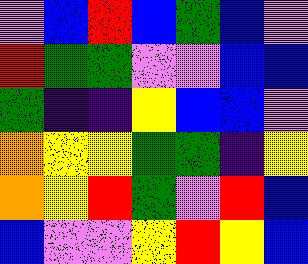[["violet", "blue", "red", "blue", "green", "blue", "violet"], ["red", "green", "green", "violet", "violet", "blue", "blue"], ["green", "indigo", "indigo", "yellow", "blue", "blue", "violet"], ["orange", "yellow", "yellow", "green", "green", "indigo", "yellow"], ["orange", "yellow", "red", "green", "violet", "red", "blue"], ["blue", "violet", "violet", "yellow", "red", "yellow", "blue"]]